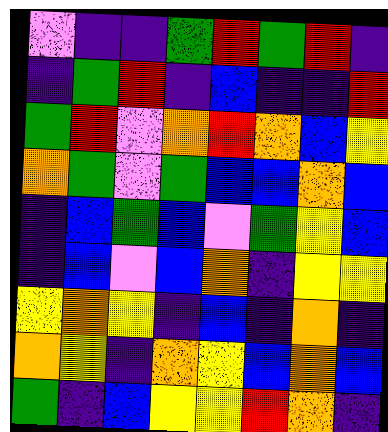[["violet", "indigo", "indigo", "green", "red", "green", "red", "indigo"], ["indigo", "green", "red", "indigo", "blue", "indigo", "indigo", "red"], ["green", "red", "violet", "orange", "red", "orange", "blue", "yellow"], ["orange", "green", "violet", "green", "blue", "blue", "orange", "blue"], ["indigo", "blue", "green", "blue", "violet", "green", "yellow", "blue"], ["indigo", "blue", "violet", "blue", "orange", "indigo", "yellow", "yellow"], ["yellow", "orange", "yellow", "indigo", "blue", "indigo", "orange", "indigo"], ["orange", "yellow", "indigo", "orange", "yellow", "blue", "orange", "blue"], ["green", "indigo", "blue", "yellow", "yellow", "red", "orange", "indigo"]]